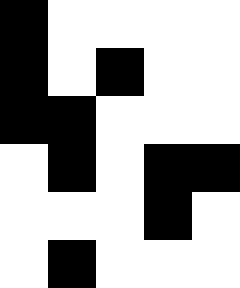[["black", "white", "white", "white", "white"], ["black", "white", "black", "white", "white"], ["black", "black", "white", "white", "white"], ["white", "black", "white", "black", "black"], ["white", "white", "white", "black", "white"], ["white", "black", "white", "white", "white"]]